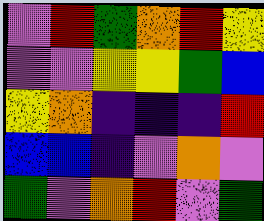[["violet", "red", "green", "orange", "red", "yellow"], ["violet", "violet", "yellow", "yellow", "green", "blue"], ["yellow", "orange", "indigo", "indigo", "indigo", "red"], ["blue", "blue", "indigo", "violet", "orange", "violet"], ["green", "violet", "orange", "red", "violet", "green"]]